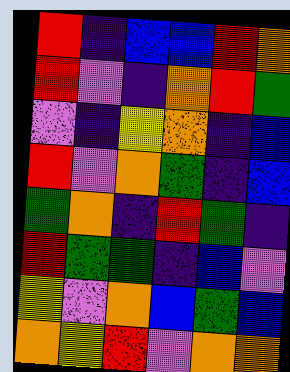[["red", "indigo", "blue", "blue", "red", "orange"], ["red", "violet", "indigo", "orange", "red", "green"], ["violet", "indigo", "yellow", "orange", "indigo", "blue"], ["red", "violet", "orange", "green", "indigo", "blue"], ["green", "orange", "indigo", "red", "green", "indigo"], ["red", "green", "green", "indigo", "blue", "violet"], ["yellow", "violet", "orange", "blue", "green", "blue"], ["orange", "yellow", "red", "violet", "orange", "orange"]]